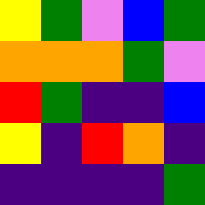[["yellow", "green", "violet", "blue", "green"], ["orange", "orange", "orange", "green", "violet"], ["red", "green", "indigo", "indigo", "blue"], ["yellow", "indigo", "red", "orange", "indigo"], ["indigo", "indigo", "indigo", "indigo", "green"]]